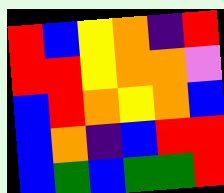[["red", "blue", "yellow", "orange", "indigo", "red"], ["red", "red", "yellow", "orange", "orange", "violet"], ["blue", "red", "orange", "yellow", "orange", "blue"], ["blue", "orange", "indigo", "blue", "red", "red"], ["blue", "green", "blue", "green", "green", "red"]]